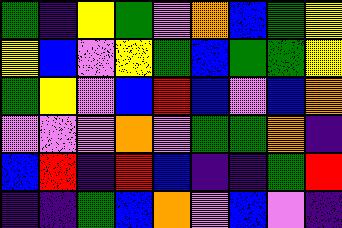[["green", "indigo", "yellow", "green", "violet", "orange", "blue", "green", "yellow"], ["yellow", "blue", "violet", "yellow", "green", "blue", "green", "green", "yellow"], ["green", "yellow", "violet", "blue", "red", "blue", "violet", "blue", "orange"], ["violet", "violet", "violet", "orange", "violet", "green", "green", "orange", "indigo"], ["blue", "red", "indigo", "red", "blue", "indigo", "indigo", "green", "red"], ["indigo", "indigo", "green", "blue", "orange", "violet", "blue", "violet", "indigo"]]